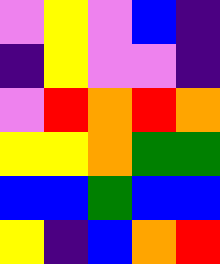[["violet", "yellow", "violet", "blue", "indigo"], ["indigo", "yellow", "violet", "violet", "indigo"], ["violet", "red", "orange", "red", "orange"], ["yellow", "yellow", "orange", "green", "green"], ["blue", "blue", "green", "blue", "blue"], ["yellow", "indigo", "blue", "orange", "red"]]